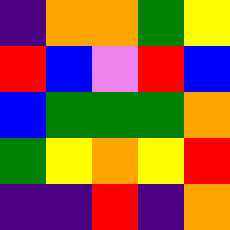[["indigo", "orange", "orange", "green", "yellow"], ["red", "blue", "violet", "red", "blue"], ["blue", "green", "green", "green", "orange"], ["green", "yellow", "orange", "yellow", "red"], ["indigo", "indigo", "red", "indigo", "orange"]]